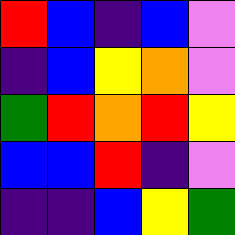[["red", "blue", "indigo", "blue", "violet"], ["indigo", "blue", "yellow", "orange", "violet"], ["green", "red", "orange", "red", "yellow"], ["blue", "blue", "red", "indigo", "violet"], ["indigo", "indigo", "blue", "yellow", "green"]]